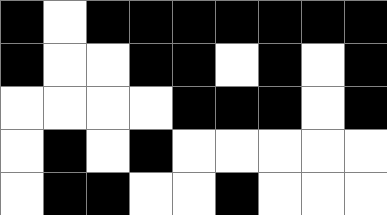[["black", "white", "black", "black", "black", "black", "black", "black", "black"], ["black", "white", "white", "black", "black", "white", "black", "white", "black"], ["white", "white", "white", "white", "black", "black", "black", "white", "black"], ["white", "black", "white", "black", "white", "white", "white", "white", "white"], ["white", "black", "black", "white", "white", "black", "white", "white", "white"]]